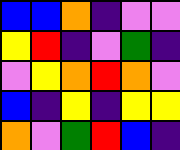[["blue", "blue", "orange", "indigo", "violet", "violet"], ["yellow", "red", "indigo", "violet", "green", "indigo"], ["violet", "yellow", "orange", "red", "orange", "violet"], ["blue", "indigo", "yellow", "indigo", "yellow", "yellow"], ["orange", "violet", "green", "red", "blue", "indigo"]]